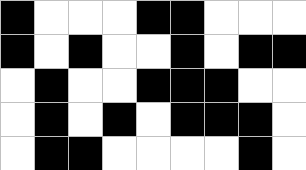[["black", "white", "white", "white", "black", "black", "white", "white", "white"], ["black", "white", "black", "white", "white", "black", "white", "black", "black"], ["white", "black", "white", "white", "black", "black", "black", "white", "white"], ["white", "black", "white", "black", "white", "black", "black", "black", "white"], ["white", "black", "black", "white", "white", "white", "white", "black", "white"]]